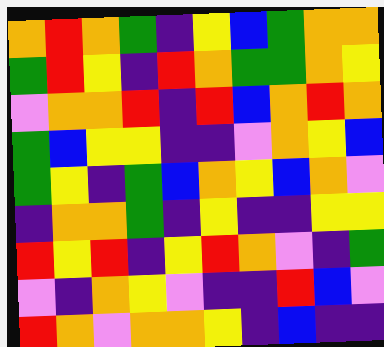[["orange", "red", "orange", "green", "indigo", "yellow", "blue", "green", "orange", "orange"], ["green", "red", "yellow", "indigo", "red", "orange", "green", "green", "orange", "yellow"], ["violet", "orange", "orange", "red", "indigo", "red", "blue", "orange", "red", "orange"], ["green", "blue", "yellow", "yellow", "indigo", "indigo", "violet", "orange", "yellow", "blue"], ["green", "yellow", "indigo", "green", "blue", "orange", "yellow", "blue", "orange", "violet"], ["indigo", "orange", "orange", "green", "indigo", "yellow", "indigo", "indigo", "yellow", "yellow"], ["red", "yellow", "red", "indigo", "yellow", "red", "orange", "violet", "indigo", "green"], ["violet", "indigo", "orange", "yellow", "violet", "indigo", "indigo", "red", "blue", "violet"], ["red", "orange", "violet", "orange", "orange", "yellow", "indigo", "blue", "indigo", "indigo"]]